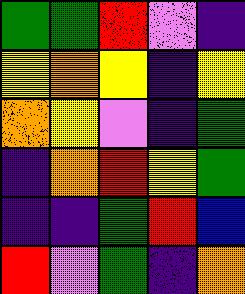[["green", "green", "red", "violet", "indigo"], ["yellow", "orange", "yellow", "indigo", "yellow"], ["orange", "yellow", "violet", "indigo", "green"], ["indigo", "orange", "red", "yellow", "green"], ["indigo", "indigo", "green", "red", "blue"], ["red", "violet", "green", "indigo", "orange"]]